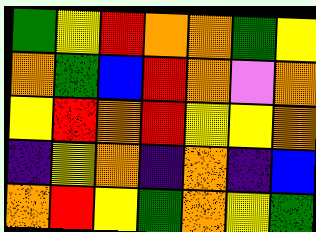[["green", "yellow", "red", "orange", "orange", "green", "yellow"], ["orange", "green", "blue", "red", "orange", "violet", "orange"], ["yellow", "red", "orange", "red", "yellow", "yellow", "orange"], ["indigo", "yellow", "orange", "indigo", "orange", "indigo", "blue"], ["orange", "red", "yellow", "green", "orange", "yellow", "green"]]